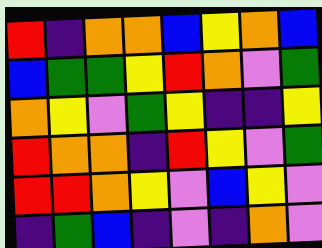[["red", "indigo", "orange", "orange", "blue", "yellow", "orange", "blue"], ["blue", "green", "green", "yellow", "red", "orange", "violet", "green"], ["orange", "yellow", "violet", "green", "yellow", "indigo", "indigo", "yellow"], ["red", "orange", "orange", "indigo", "red", "yellow", "violet", "green"], ["red", "red", "orange", "yellow", "violet", "blue", "yellow", "violet"], ["indigo", "green", "blue", "indigo", "violet", "indigo", "orange", "violet"]]